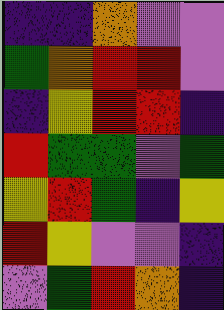[["indigo", "indigo", "orange", "violet", "violet"], ["green", "orange", "red", "red", "violet"], ["indigo", "yellow", "red", "red", "indigo"], ["red", "green", "green", "violet", "green"], ["yellow", "red", "green", "indigo", "yellow"], ["red", "yellow", "violet", "violet", "indigo"], ["violet", "green", "red", "orange", "indigo"]]